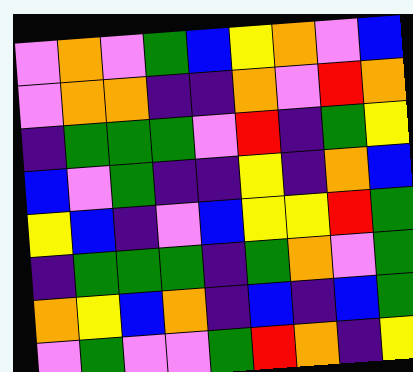[["violet", "orange", "violet", "green", "blue", "yellow", "orange", "violet", "blue"], ["violet", "orange", "orange", "indigo", "indigo", "orange", "violet", "red", "orange"], ["indigo", "green", "green", "green", "violet", "red", "indigo", "green", "yellow"], ["blue", "violet", "green", "indigo", "indigo", "yellow", "indigo", "orange", "blue"], ["yellow", "blue", "indigo", "violet", "blue", "yellow", "yellow", "red", "green"], ["indigo", "green", "green", "green", "indigo", "green", "orange", "violet", "green"], ["orange", "yellow", "blue", "orange", "indigo", "blue", "indigo", "blue", "green"], ["violet", "green", "violet", "violet", "green", "red", "orange", "indigo", "yellow"]]